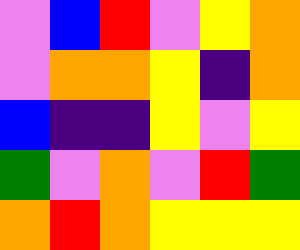[["violet", "blue", "red", "violet", "yellow", "orange"], ["violet", "orange", "orange", "yellow", "indigo", "orange"], ["blue", "indigo", "indigo", "yellow", "violet", "yellow"], ["green", "violet", "orange", "violet", "red", "green"], ["orange", "red", "orange", "yellow", "yellow", "yellow"]]